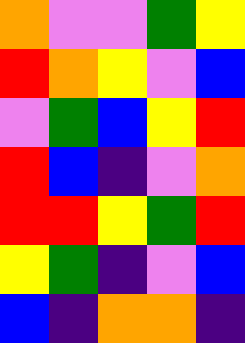[["orange", "violet", "violet", "green", "yellow"], ["red", "orange", "yellow", "violet", "blue"], ["violet", "green", "blue", "yellow", "red"], ["red", "blue", "indigo", "violet", "orange"], ["red", "red", "yellow", "green", "red"], ["yellow", "green", "indigo", "violet", "blue"], ["blue", "indigo", "orange", "orange", "indigo"]]